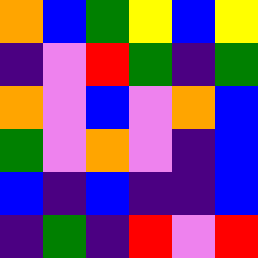[["orange", "blue", "green", "yellow", "blue", "yellow"], ["indigo", "violet", "red", "green", "indigo", "green"], ["orange", "violet", "blue", "violet", "orange", "blue"], ["green", "violet", "orange", "violet", "indigo", "blue"], ["blue", "indigo", "blue", "indigo", "indigo", "blue"], ["indigo", "green", "indigo", "red", "violet", "red"]]